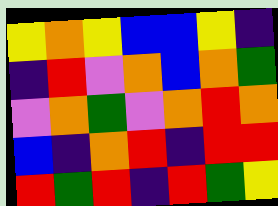[["yellow", "orange", "yellow", "blue", "blue", "yellow", "indigo"], ["indigo", "red", "violet", "orange", "blue", "orange", "green"], ["violet", "orange", "green", "violet", "orange", "red", "orange"], ["blue", "indigo", "orange", "red", "indigo", "red", "red"], ["red", "green", "red", "indigo", "red", "green", "yellow"]]